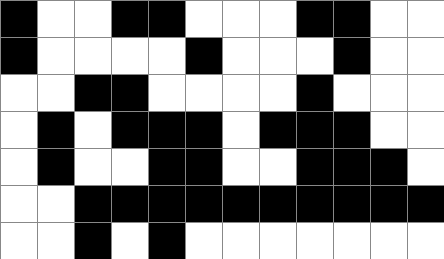[["black", "white", "white", "black", "black", "white", "white", "white", "black", "black", "white", "white"], ["black", "white", "white", "white", "white", "black", "white", "white", "white", "black", "white", "white"], ["white", "white", "black", "black", "white", "white", "white", "white", "black", "white", "white", "white"], ["white", "black", "white", "black", "black", "black", "white", "black", "black", "black", "white", "white"], ["white", "black", "white", "white", "black", "black", "white", "white", "black", "black", "black", "white"], ["white", "white", "black", "black", "black", "black", "black", "black", "black", "black", "black", "black"], ["white", "white", "black", "white", "black", "white", "white", "white", "white", "white", "white", "white"]]